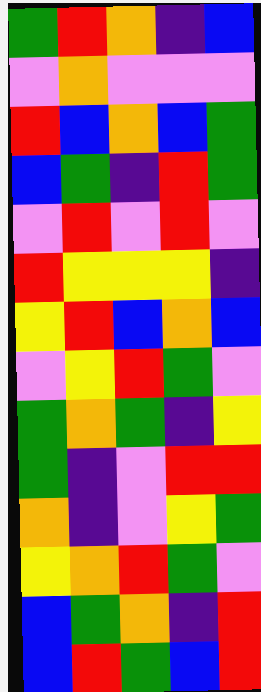[["green", "red", "orange", "indigo", "blue"], ["violet", "orange", "violet", "violet", "violet"], ["red", "blue", "orange", "blue", "green"], ["blue", "green", "indigo", "red", "green"], ["violet", "red", "violet", "red", "violet"], ["red", "yellow", "yellow", "yellow", "indigo"], ["yellow", "red", "blue", "orange", "blue"], ["violet", "yellow", "red", "green", "violet"], ["green", "orange", "green", "indigo", "yellow"], ["green", "indigo", "violet", "red", "red"], ["orange", "indigo", "violet", "yellow", "green"], ["yellow", "orange", "red", "green", "violet"], ["blue", "green", "orange", "indigo", "red"], ["blue", "red", "green", "blue", "red"]]